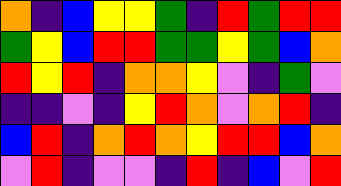[["orange", "indigo", "blue", "yellow", "yellow", "green", "indigo", "red", "green", "red", "red"], ["green", "yellow", "blue", "red", "red", "green", "green", "yellow", "green", "blue", "orange"], ["red", "yellow", "red", "indigo", "orange", "orange", "yellow", "violet", "indigo", "green", "violet"], ["indigo", "indigo", "violet", "indigo", "yellow", "red", "orange", "violet", "orange", "red", "indigo"], ["blue", "red", "indigo", "orange", "red", "orange", "yellow", "red", "red", "blue", "orange"], ["violet", "red", "indigo", "violet", "violet", "indigo", "red", "indigo", "blue", "violet", "red"]]